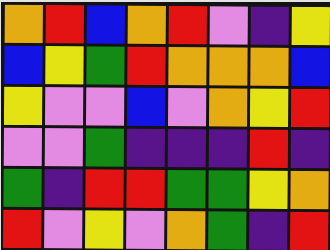[["orange", "red", "blue", "orange", "red", "violet", "indigo", "yellow"], ["blue", "yellow", "green", "red", "orange", "orange", "orange", "blue"], ["yellow", "violet", "violet", "blue", "violet", "orange", "yellow", "red"], ["violet", "violet", "green", "indigo", "indigo", "indigo", "red", "indigo"], ["green", "indigo", "red", "red", "green", "green", "yellow", "orange"], ["red", "violet", "yellow", "violet", "orange", "green", "indigo", "red"]]